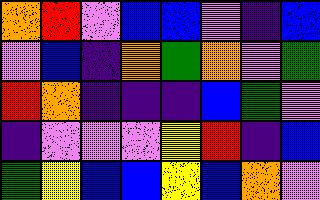[["orange", "red", "violet", "blue", "blue", "violet", "indigo", "blue"], ["violet", "blue", "indigo", "orange", "green", "orange", "violet", "green"], ["red", "orange", "indigo", "indigo", "indigo", "blue", "green", "violet"], ["indigo", "violet", "violet", "violet", "yellow", "red", "indigo", "blue"], ["green", "yellow", "blue", "blue", "yellow", "blue", "orange", "violet"]]